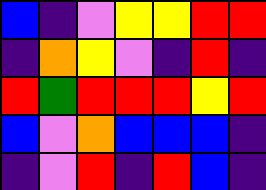[["blue", "indigo", "violet", "yellow", "yellow", "red", "red"], ["indigo", "orange", "yellow", "violet", "indigo", "red", "indigo"], ["red", "green", "red", "red", "red", "yellow", "red"], ["blue", "violet", "orange", "blue", "blue", "blue", "indigo"], ["indigo", "violet", "red", "indigo", "red", "blue", "indigo"]]